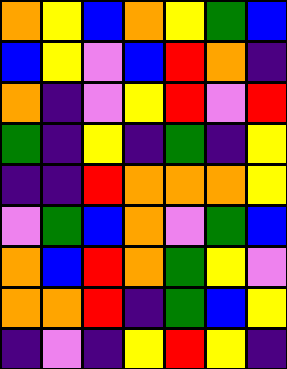[["orange", "yellow", "blue", "orange", "yellow", "green", "blue"], ["blue", "yellow", "violet", "blue", "red", "orange", "indigo"], ["orange", "indigo", "violet", "yellow", "red", "violet", "red"], ["green", "indigo", "yellow", "indigo", "green", "indigo", "yellow"], ["indigo", "indigo", "red", "orange", "orange", "orange", "yellow"], ["violet", "green", "blue", "orange", "violet", "green", "blue"], ["orange", "blue", "red", "orange", "green", "yellow", "violet"], ["orange", "orange", "red", "indigo", "green", "blue", "yellow"], ["indigo", "violet", "indigo", "yellow", "red", "yellow", "indigo"]]